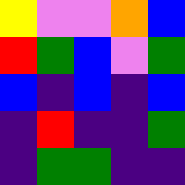[["yellow", "violet", "violet", "orange", "blue"], ["red", "green", "blue", "violet", "green"], ["blue", "indigo", "blue", "indigo", "blue"], ["indigo", "red", "indigo", "indigo", "green"], ["indigo", "green", "green", "indigo", "indigo"]]